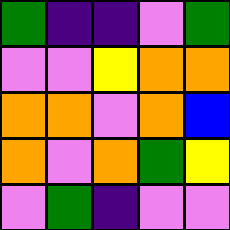[["green", "indigo", "indigo", "violet", "green"], ["violet", "violet", "yellow", "orange", "orange"], ["orange", "orange", "violet", "orange", "blue"], ["orange", "violet", "orange", "green", "yellow"], ["violet", "green", "indigo", "violet", "violet"]]